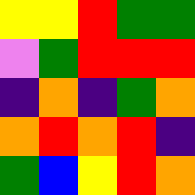[["yellow", "yellow", "red", "green", "green"], ["violet", "green", "red", "red", "red"], ["indigo", "orange", "indigo", "green", "orange"], ["orange", "red", "orange", "red", "indigo"], ["green", "blue", "yellow", "red", "orange"]]